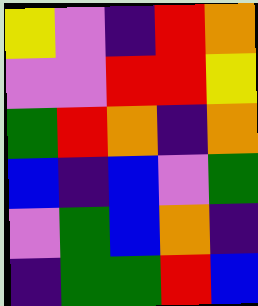[["yellow", "violet", "indigo", "red", "orange"], ["violet", "violet", "red", "red", "yellow"], ["green", "red", "orange", "indigo", "orange"], ["blue", "indigo", "blue", "violet", "green"], ["violet", "green", "blue", "orange", "indigo"], ["indigo", "green", "green", "red", "blue"]]